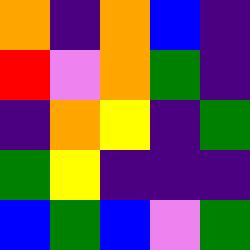[["orange", "indigo", "orange", "blue", "indigo"], ["red", "violet", "orange", "green", "indigo"], ["indigo", "orange", "yellow", "indigo", "green"], ["green", "yellow", "indigo", "indigo", "indigo"], ["blue", "green", "blue", "violet", "green"]]